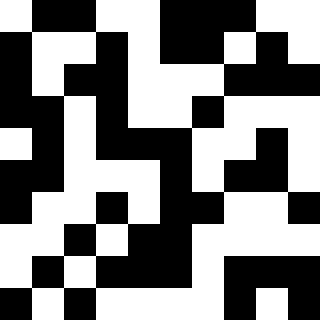[["white", "black", "black", "white", "white", "black", "black", "black", "white", "white"], ["black", "white", "white", "black", "white", "black", "black", "white", "black", "white"], ["black", "white", "black", "black", "white", "white", "white", "black", "black", "black"], ["black", "black", "white", "black", "white", "white", "black", "white", "white", "white"], ["white", "black", "white", "black", "black", "black", "white", "white", "black", "white"], ["black", "black", "white", "white", "white", "black", "white", "black", "black", "white"], ["black", "white", "white", "black", "white", "black", "black", "white", "white", "black"], ["white", "white", "black", "white", "black", "black", "white", "white", "white", "white"], ["white", "black", "white", "black", "black", "black", "white", "black", "black", "black"], ["black", "white", "black", "white", "white", "white", "white", "black", "white", "black"]]